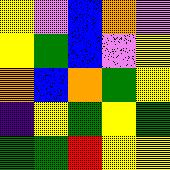[["yellow", "violet", "blue", "orange", "violet"], ["yellow", "green", "blue", "violet", "yellow"], ["orange", "blue", "orange", "green", "yellow"], ["indigo", "yellow", "green", "yellow", "green"], ["green", "green", "red", "yellow", "yellow"]]